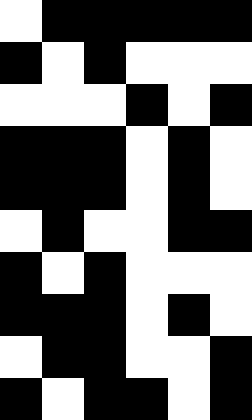[["white", "black", "black", "black", "black", "black"], ["black", "white", "black", "white", "white", "white"], ["white", "white", "white", "black", "white", "black"], ["black", "black", "black", "white", "black", "white"], ["black", "black", "black", "white", "black", "white"], ["white", "black", "white", "white", "black", "black"], ["black", "white", "black", "white", "white", "white"], ["black", "black", "black", "white", "black", "white"], ["white", "black", "black", "white", "white", "black"], ["black", "white", "black", "black", "white", "black"]]